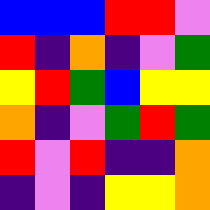[["blue", "blue", "blue", "red", "red", "violet"], ["red", "indigo", "orange", "indigo", "violet", "green"], ["yellow", "red", "green", "blue", "yellow", "yellow"], ["orange", "indigo", "violet", "green", "red", "green"], ["red", "violet", "red", "indigo", "indigo", "orange"], ["indigo", "violet", "indigo", "yellow", "yellow", "orange"]]